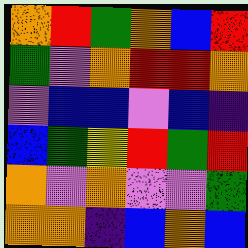[["orange", "red", "green", "orange", "blue", "red"], ["green", "violet", "orange", "red", "red", "orange"], ["violet", "blue", "blue", "violet", "blue", "indigo"], ["blue", "green", "yellow", "red", "green", "red"], ["orange", "violet", "orange", "violet", "violet", "green"], ["orange", "orange", "indigo", "blue", "orange", "blue"]]